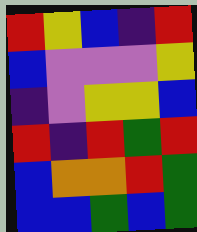[["red", "yellow", "blue", "indigo", "red"], ["blue", "violet", "violet", "violet", "yellow"], ["indigo", "violet", "yellow", "yellow", "blue"], ["red", "indigo", "red", "green", "red"], ["blue", "orange", "orange", "red", "green"], ["blue", "blue", "green", "blue", "green"]]